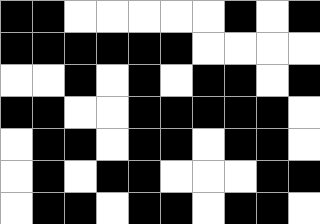[["black", "black", "white", "white", "white", "white", "white", "black", "white", "black"], ["black", "black", "black", "black", "black", "black", "white", "white", "white", "white"], ["white", "white", "black", "white", "black", "white", "black", "black", "white", "black"], ["black", "black", "white", "white", "black", "black", "black", "black", "black", "white"], ["white", "black", "black", "white", "black", "black", "white", "black", "black", "white"], ["white", "black", "white", "black", "black", "white", "white", "white", "black", "black"], ["white", "black", "black", "white", "black", "black", "white", "black", "black", "white"]]